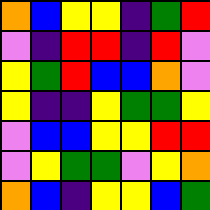[["orange", "blue", "yellow", "yellow", "indigo", "green", "red"], ["violet", "indigo", "red", "red", "indigo", "red", "violet"], ["yellow", "green", "red", "blue", "blue", "orange", "violet"], ["yellow", "indigo", "indigo", "yellow", "green", "green", "yellow"], ["violet", "blue", "blue", "yellow", "yellow", "red", "red"], ["violet", "yellow", "green", "green", "violet", "yellow", "orange"], ["orange", "blue", "indigo", "yellow", "yellow", "blue", "green"]]